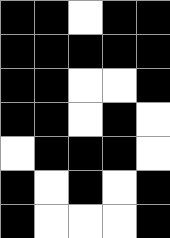[["black", "black", "white", "black", "black"], ["black", "black", "black", "black", "black"], ["black", "black", "white", "white", "black"], ["black", "black", "white", "black", "white"], ["white", "black", "black", "black", "white"], ["black", "white", "black", "white", "black"], ["black", "white", "white", "white", "black"]]